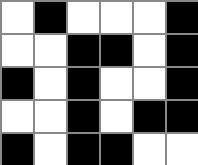[["white", "black", "white", "white", "white", "black"], ["white", "white", "black", "black", "white", "black"], ["black", "white", "black", "white", "white", "black"], ["white", "white", "black", "white", "black", "black"], ["black", "white", "black", "black", "white", "white"]]